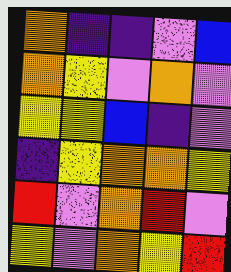[["orange", "indigo", "indigo", "violet", "blue"], ["orange", "yellow", "violet", "orange", "violet"], ["yellow", "yellow", "blue", "indigo", "violet"], ["indigo", "yellow", "orange", "orange", "yellow"], ["red", "violet", "orange", "red", "violet"], ["yellow", "violet", "orange", "yellow", "red"]]